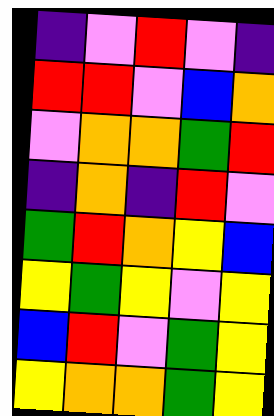[["indigo", "violet", "red", "violet", "indigo"], ["red", "red", "violet", "blue", "orange"], ["violet", "orange", "orange", "green", "red"], ["indigo", "orange", "indigo", "red", "violet"], ["green", "red", "orange", "yellow", "blue"], ["yellow", "green", "yellow", "violet", "yellow"], ["blue", "red", "violet", "green", "yellow"], ["yellow", "orange", "orange", "green", "yellow"]]